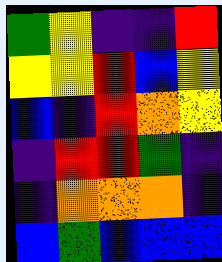[["green", "yellow", "indigo", "indigo", "red"], ["yellow", "yellow", "red", "blue", "yellow"], ["blue", "indigo", "red", "orange", "yellow"], ["indigo", "red", "red", "green", "indigo"], ["indigo", "orange", "orange", "orange", "indigo"], ["blue", "green", "blue", "blue", "blue"]]